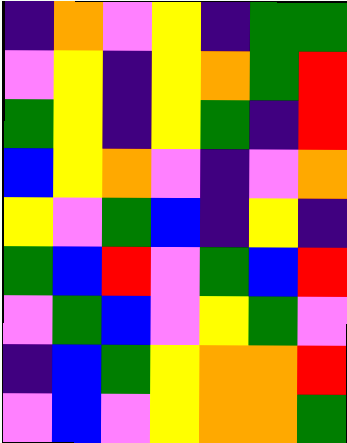[["indigo", "orange", "violet", "yellow", "indigo", "green", "green"], ["violet", "yellow", "indigo", "yellow", "orange", "green", "red"], ["green", "yellow", "indigo", "yellow", "green", "indigo", "red"], ["blue", "yellow", "orange", "violet", "indigo", "violet", "orange"], ["yellow", "violet", "green", "blue", "indigo", "yellow", "indigo"], ["green", "blue", "red", "violet", "green", "blue", "red"], ["violet", "green", "blue", "violet", "yellow", "green", "violet"], ["indigo", "blue", "green", "yellow", "orange", "orange", "red"], ["violet", "blue", "violet", "yellow", "orange", "orange", "green"]]